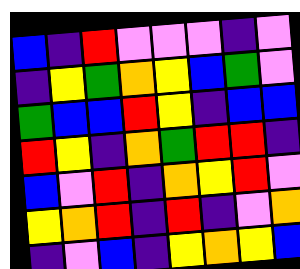[["blue", "indigo", "red", "violet", "violet", "violet", "indigo", "violet"], ["indigo", "yellow", "green", "orange", "yellow", "blue", "green", "violet"], ["green", "blue", "blue", "red", "yellow", "indigo", "blue", "blue"], ["red", "yellow", "indigo", "orange", "green", "red", "red", "indigo"], ["blue", "violet", "red", "indigo", "orange", "yellow", "red", "violet"], ["yellow", "orange", "red", "indigo", "red", "indigo", "violet", "orange"], ["indigo", "violet", "blue", "indigo", "yellow", "orange", "yellow", "blue"]]